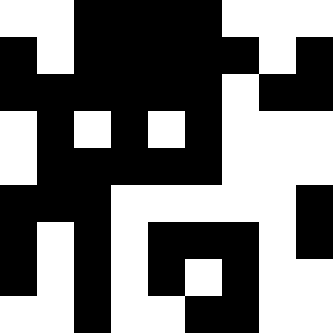[["white", "white", "black", "black", "black", "black", "white", "white", "white"], ["black", "white", "black", "black", "black", "black", "black", "white", "black"], ["black", "black", "black", "black", "black", "black", "white", "black", "black"], ["white", "black", "white", "black", "white", "black", "white", "white", "white"], ["white", "black", "black", "black", "black", "black", "white", "white", "white"], ["black", "black", "black", "white", "white", "white", "white", "white", "black"], ["black", "white", "black", "white", "black", "black", "black", "white", "black"], ["black", "white", "black", "white", "black", "white", "black", "white", "white"], ["white", "white", "black", "white", "white", "black", "black", "white", "white"]]